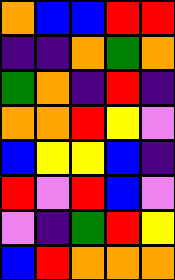[["orange", "blue", "blue", "red", "red"], ["indigo", "indigo", "orange", "green", "orange"], ["green", "orange", "indigo", "red", "indigo"], ["orange", "orange", "red", "yellow", "violet"], ["blue", "yellow", "yellow", "blue", "indigo"], ["red", "violet", "red", "blue", "violet"], ["violet", "indigo", "green", "red", "yellow"], ["blue", "red", "orange", "orange", "orange"]]